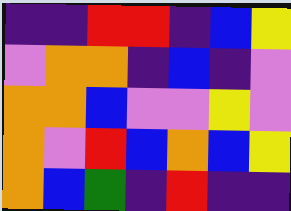[["indigo", "indigo", "red", "red", "indigo", "blue", "yellow"], ["violet", "orange", "orange", "indigo", "blue", "indigo", "violet"], ["orange", "orange", "blue", "violet", "violet", "yellow", "violet"], ["orange", "violet", "red", "blue", "orange", "blue", "yellow"], ["orange", "blue", "green", "indigo", "red", "indigo", "indigo"]]